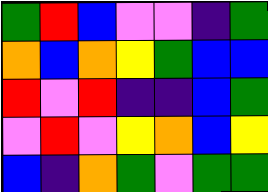[["green", "red", "blue", "violet", "violet", "indigo", "green"], ["orange", "blue", "orange", "yellow", "green", "blue", "blue"], ["red", "violet", "red", "indigo", "indigo", "blue", "green"], ["violet", "red", "violet", "yellow", "orange", "blue", "yellow"], ["blue", "indigo", "orange", "green", "violet", "green", "green"]]